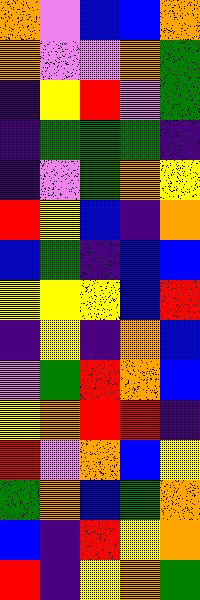[["orange", "violet", "blue", "blue", "orange"], ["orange", "violet", "violet", "orange", "green"], ["indigo", "yellow", "red", "violet", "green"], ["indigo", "green", "green", "green", "indigo"], ["indigo", "violet", "green", "orange", "yellow"], ["red", "yellow", "blue", "indigo", "orange"], ["blue", "green", "indigo", "blue", "blue"], ["yellow", "yellow", "yellow", "blue", "red"], ["indigo", "yellow", "indigo", "orange", "blue"], ["violet", "green", "red", "orange", "blue"], ["yellow", "orange", "red", "red", "indigo"], ["red", "violet", "orange", "blue", "yellow"], ["green", "orange", "blue", "green", "orange"], ["blue", "indigo", "red", "yellow", "orange"], ["red", "indigo", "yellow", "orange", "green"]]